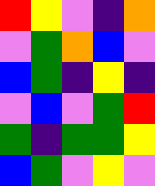[["red", "yellow", "violet", "indigo", "orange"], ["violet", "green", "orange", "blue", "violet"], ["blue", "green", "indigo", "yellow", "indigo"], ["violet", "blue", "violet", "green", "red"], ["green", "indigo", "green", "green", "yellow"], ["blue", "green", "violet", "yellow", "violet"]]